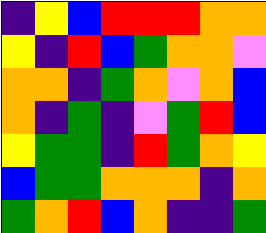[["indigo", "yellow", "blue", "red", "red", "red", "orange", "orange"], ["yellow", "indigo", "red", "blue", "green", "orange", "orange", "violet"], ["orange", "orange", "indigo", "green", "orange", "violet", "orange", "blue"], ["orange", "indigo", "green", "indigo", "violet", "green", "red", "blue"], ["yellow", "green", "green", "indigo", "red", "green", "orange", "yellow"], ["blue", "green", "green", "orange", "orange", "orange", "indigo", "orange"], ["green", "orange", "red", "blue", "orange", "indigo", "indigo", "green"]]